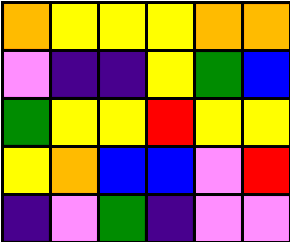[["orange", "yellow", "yellow", "yellow", "orange", "orange"], ["violet", "indigo", "indigo", "yellow", "green", "blue"], ["green", "yellow", "yellow", "red", "yellow", "yellow"], ["yellow", "orange", "blue", "blue", "violet", "red"], ["indigo", "violet", "green", "indigo", "violet", "violet"]]